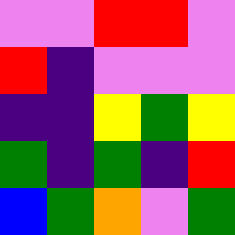[["violet", "violet", "red", "red", "violet"], ["red", "indigo", "violet", "violet", "violet"], ["indigo", "indigo", "yellow", "green", "yellow"], ["green", "indigo", "green", "indigo", "red"], ["blue", "green", "orange", "violet", "green"]]